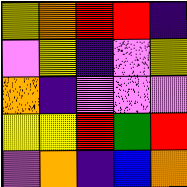[["yellow", "orange", "red", "red", "indigo"], ["violet", "yellow", "indigo", "violet", "yellow"], ["orange", "indigo", "violet", "violet", "violet"], ["yellow", "yellow", "red", "green", "red"], ["violet", "orange", "indigo", "blue", "orange"]]